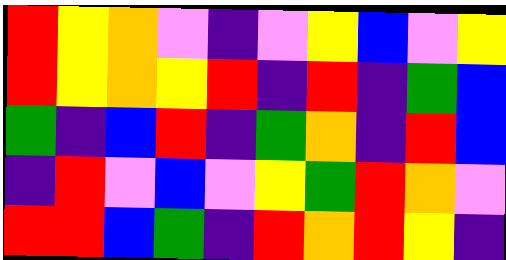[["red", "yellow", "orange", "violet", "indigo", "violet", "yellow", "blue", "violet", "yellow"], ["red", "yellow", "orange", "yellow", "red", "indigo", "red", "indigo", "green", "blue"], ["green", "indigo", "blue", "red", "indigo", "green", "orange", "indigo", "red", "blue"], ["indigo", "red", "violet", "blue", "violet", "yellow", "green", "red", "orange", "violet"], ["red", "red", "blue", "green", "indigo", "red", "orange", "red", "yellow", "indigo"]]